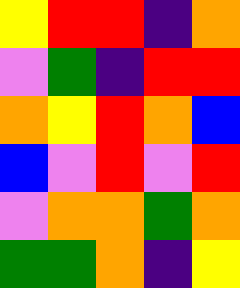[["yellow", "red", "red", "indigo", "orange"], ["violet", "green", "indigo", "red", "red"], ["orange", "yellow", "red", "orange", "blue"], ["blue", "violet", "red", "violet", "red"], ["violet", "orange", "orange", "green", "orange"], ["green", "green", "orange", "indigo", "yellow"]]